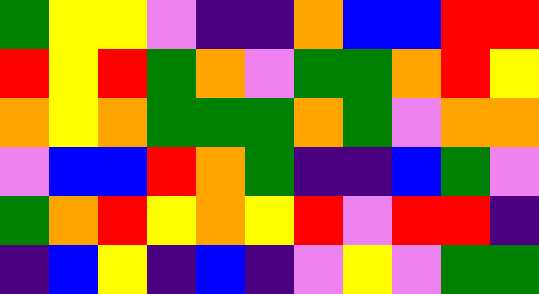[["green", "yellow", "yellow", "violet", "indigo", "indigo", "orange", "blue", "blue", "red", "red"], ["red", "yellow", "red", "green", "orange", "violet", "green", "green", "orange", "red", "yellow"], ["orange", "yellow", "orange", "green", "green", "green", "orange", "green", "violet", "orange", "orange"], ["violet", "blue", "blue", "red", "orange", "green", "indigo", "indigo", "blue", "green", "violet"], ["green", "orange", "red", "yellow", "orange", "yellow", "red", "violet", "red", "red", "indigo"], ["indigo", "blue", "yellow", "indigo", "blue", "indigo", "violet", "yellow", "violet", "green", "green"]]